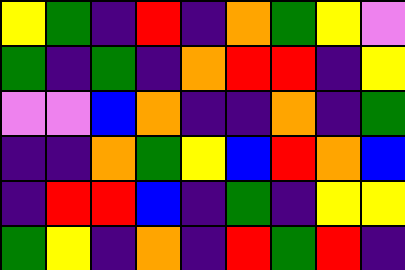[["yellow", "green", "indigo", "red", "indigo", "orange", "green", "yellow", "violet"], ["green", "indigo", "green", "indigo", "orange", "red", "red", "indigo", "yellow"], ["violet", "violet", "blue", "orange", "indigo", "indigo", "orange", "indigo", "green"], ["indigo", "indigo", "orange", "green", "yellow", "blue", "red", "orange", "blue"], ["indigo", "red", "red", "blue", "indigo", "green", "indigo", "yellow", "yellow"], ["green", "yellow", "indigo", "orange", "indigo", "red", "green", "red", "indigo"]]